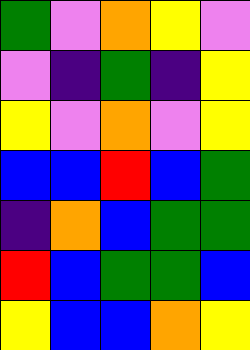[["green", "violet", "orange", "yellow", "violet"], ["violet", "indigo", "green", "indigo", "yellow"], ["yellow", "violet", "orange", "violet", "yellow"], ["blue", "blue", "red", "blue", "green"], ["indigo", "orange", "blue", "green", "green"], ["red", "blue", "green", "green", "blue"], ["yellow", "blue", "blue", "orange", "yellow"]]